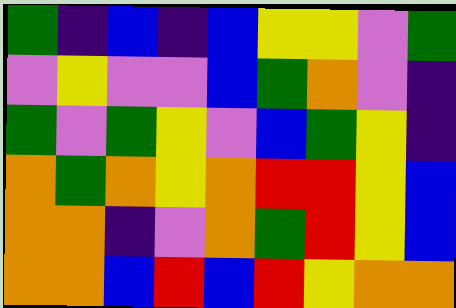[["green", "indigo", "blue", "indigo", "blue", "yellow", "yellow", "violet", "green"], ["violet", "yellow", "violet", "violet", "blue", "green", "orange", "violet", "indigo"], ["green", "violet", "green", "yellow", "violet", "blue", "green", "yellow", "indigo"], ["orange", "green", "orange", "yellow", "orange", "red", "red", "yellow", "blue"], ["orange", "orange", "indigo", "violet", "orange", "green", "red", "yellow", "blue"], ["orange", "orange", "blue", "red", "blue", "red", "yellow", "orange", "orange"]]